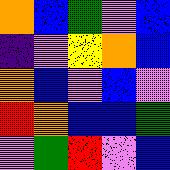[["orange", "blue", "green", "violet", "blue"], ["indigo", "violet", "yellow", "orange", "blue"], ["orange", "blue", "violet", "blue", "violet"], ["red", "orange", "blue", "blue", "green"], ["violet", "green", "red", "violet", "blue"]]